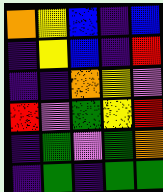[["orange", "yellow", "blue", "indigo", "blue"], ["indigo", "yellow", "blue", "indigo", "red"], ["indigo", "indigo", "orange", "yellow", "violet"], ["red", "violet", "green", "yellow", "red"], ["indigo", "green", "violet", "green", "orange"], ["indigo", "green", "indigo", "green", "green"]]